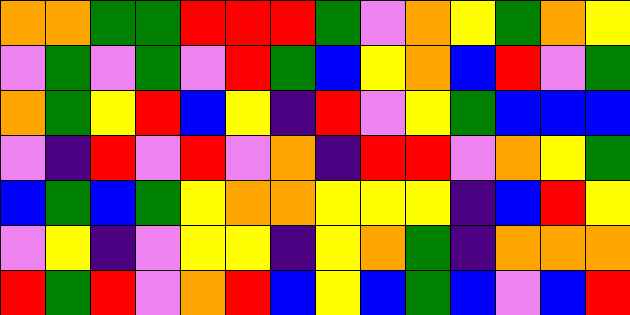[["orange", "orange", "green", "green", "red", "red", "red", "green", "violet", "orange", "yellow", "green", "orange", "yellow"], ["violet", "green", "violet", "green", "violet", "red", "green", "blue", "yellow", "orange", "blue", "red", "violet", "green"], ["orange", "green", "yellow", "red", "blue", "yellow", "indigo", "red", "violet", "yellow", "green", "blue", "blue", "blue"], ["violet", "indigo", "red", "violet", "red", "violet", "orange", "indigo", "red", "red", "violet", "orange", "yellow", "green"], ["blue", "green", "blue", "green", "yellow", "orange", "orange", "yellow", "yellow", "yellow", "indigo", "blue", "red", "yellow"], ["violet", "yellow", "indigo", "violet", "yellow", "yellow", "indigo", "yellow", "orange", "green", "indigo", "orange", "orange", "orange"], ["red", "green", "red", "violet", "orange", "red", "blue", "yellow", "blue", "green", "blue", "violet", "blue", "red"]]